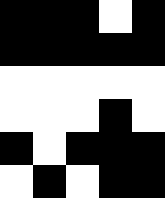[["black", "black", "black", "white", "black"], ["black", "black", "black", "black", "black"], ["white", "white", "white", "white", "white"], ["white", "white", "white", "black", "white"], ["black", "white", "black", "black", "black"], ["white", "black", "white", "black", "black"]]